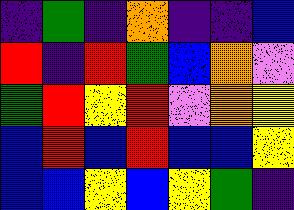[["indigo", "green", "indigo", "orange", "indigo", "indigo", "blue"], ["red", "indigo", "red", "green", "blue", "orange", "violet"], ["green", "red", "yellow", "red", "violet", "orange", "yellow"], ["blue", "red", "blue", "red", "blue", "blue", "yellow"], ["blue", "blue", "yellow", "blue", "yellow", "green", "indigo"]]